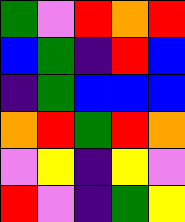[["green", "violet", "red", "orange", "red"], ["blue", "green", "indigo", "red", "blue"], ["indigo", "green", "blue", "blue", "blue"], ["orange", "red", "green", "red", "orange"], ["violet", "yellow", "indigo", "yellow", "violet"], ["red", "violet", "indigo", "green", "yellow"]]